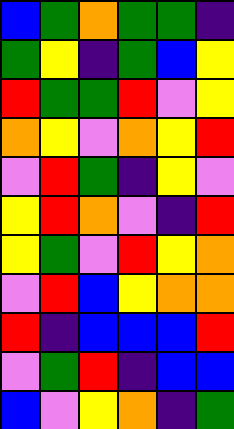[["blue", "green", "orange", "green", "green", "indigo"], ["green", "yellow", "indigo", "green", "blue", "yellow"], ["red", "green", "green", "red", "violet", "yellow"], ["orange", "yellow", "violet", "orange", "yellow", "red"], ["violet", "red", "green", "indigo", "yellow", "violet"], ["yellow", "red", "orange", "violet", "indigo", "red"], ["yellow", "green", "violet", "red", "yellow", "orange"], ["violet", "red", "blue", "yellow", "orange", "orange"], ["red", "indigo", "blue", "blue", "blue", "red"], ["violet", "green", "red", "indigo", "blue", "blue"], ["blue", "violet", "yellow", "orange", "indigo", "green"]]